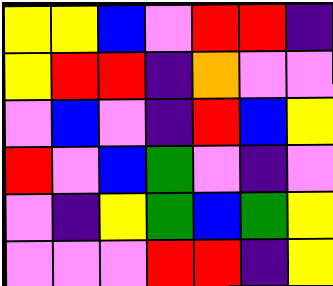[["yellow", "yellow", "blue", "violet", "red", "red", "indigo"], ["yellow", "red", "red", "indigo", "orange", "violet", "violet"], ["violet", "blue", "violet", "indigo", "red", "blue", "yellow"], ["red", "violet", "blue", "green", "violet", "indigo", "violet"], ["violet", "indigo", "yellow", "green", "blue", "green", "yellow"], ["violet", "violet", "violet", "red", "red", "indigo", "yellow"]]